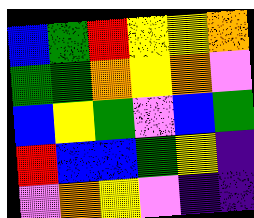[["blue", "green", "red", "yellow", "yellow", "orange"], ["green", "green", "orange", "yellow", "orange", "violet"], ["blue", "yellow", "green", "violet", "blue", "green"], ["red", "blue", "blue", "green", "yellow", "indigo"], ["violet", "orange", "yellow", "violet", "indigo", "indigo"]]